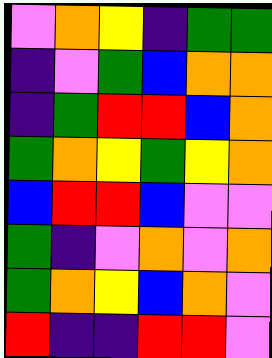[["violet", "orange", "yellow", "indigo", "green", "green"], ["indigo", "violet", "green", "blue", "orange", "orange"], ["indigo", "green", "red", "red", "blue", "orange"], ["green", "orange", "yellow", "green", "yellow", "orange"], ["blue", "red", "red", "blue", "violet", "violet"], ["green", "indigo", "violet", "orange", "violet", "orange"], ["green", "orange", "yellow", "blue", "orange", "violet"], ["red", "indigo", "indigo", "red", "red", "violet"]]